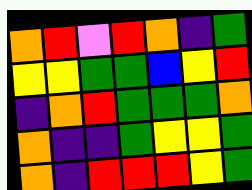[["orange", "red", "violet", "red", "orange", "indigo", "green"], ["yellow", "yellow", "green", "green", "blue", "yellow", "red"], ["indigo", "orange", "red", "green", "green", "green", "orange"], ["orange", "indigo", "indigo", "green", "yellow", "yellow", "green"], ["orange", "indigo", "red", "red", "red", "yellow", "green"]]